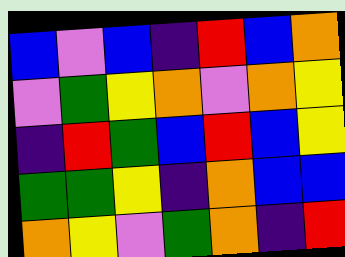[["blue", "violet", "blue", "indigo", "red", "blue", "orange"], ["violet", "green", "yellow", "orange", "violet", "orange", "yellow"], ["indigo", "red", "green", "blue", "red", "blue", "yellow"], ["green", "green", "yellow", "indigo", "orange", "blue", "blue"], ["orange", "yellow", "violet", "green", "orange", "indigo", "red"]]